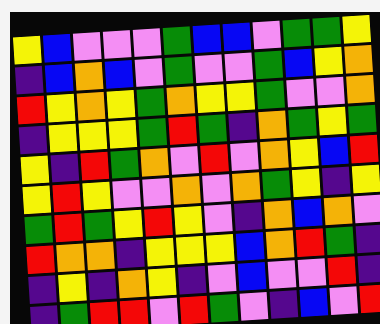[["yellow", "blue", "violet", "violet", "violet", "green", "blue", "blue", "violet", "green", "green", "yellow"], ["indigo", "blue", "orange", "blue", "violet", "green", "violet", "violet", "green", "blue", "yellow", "orange"], ["red", "yellow", "orange", "yellow", "green", "orange", "yellow", "yellow", "green", "violet", "violet", "orange"], ["indigo", "yellow", "yellow", "yellow", "green", "red", "green", "indigo", "orange", "green", "yellow", "green"], ["yellow", "indigo", "red", "green", "orange", "violet", "red", "violet", "orange", "yellow", "blue", "red"], ["yellow", "red", "yellow", "violet", "violet", "orange", "violet", "orange", "green", "yellow", "indigo", "yellow"], ["green", "red", "green", "yellow", "red", "yellow", "violet", "indigo", "orange", "blue", "orange", "violet"], ["red", "orange", "orange", "indigo", "yellow", "yellow", "yellow", "blue", "orange", "red", "green", "indigo"], ["indigo", "yellow", "indigo", "orange", "yellow", "indigo", "violet", "blue", "violet", "violet", "red", "indigo"], ["indigo", "green", "red", "red", "violet", "red", "green", "violet", "indigo", "blue", "violet", "red"]]